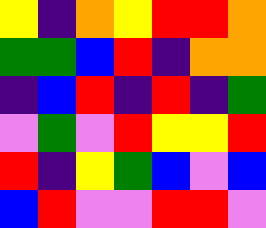[["yellow", "indigo", "orange", "yellow", "red", "red", "orange"], ["green", "green", "blue", "red", "indigo", "orange", "orange"], ["indigo", "blue", "red", "indigo", "red", "indigo", "green"], ["violet", "green", "violet", "red", "yellow", "yellow", "red"], ["red", "indigo", "yellow", "green", "blue", "violet", "blue"], ["blue", "red", "violet", "violet", "red", "red", "violet"]]